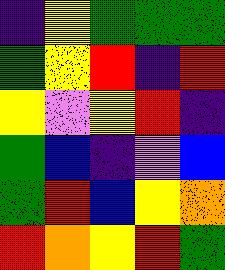[["indigo", "yellow", "green", "green", "green"], ["green", "yellow", "red", "indigo", "red"], ["yellow", "violet", "yellow", "red", "indigo"], ["green", "blue", "indigo", "violet", "blue"], ["green", "red", "blue", "yellow", "orange"], ["red", "orange", "yellow", "red", "green"]]